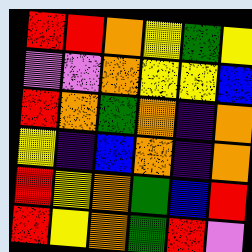[["red", "red", "orange", "yellow", "green", "yellow"], ["violet", "violet", "orange", "yellow", "yellow", "blue"], ["red", "orange", "green", "orange", "indigo", "orange"], ["yellow", "indigo", "blue", "orange", "indigo", "orange"], ["red", "yellow", "orange", "green", "blue", "red"], ["red", "yellow", "orange", "green", "red", "violet"]]